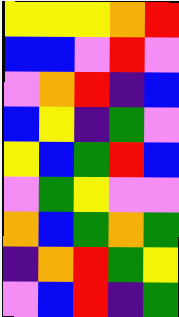[["yellow", "yellow", "yellow", "orange", "red"], ["blue", "blue", "violet", "red", "violet"], ["violet", "orange", "red", "indigo", "blue"], ["blue", "yellow", "indigo", "green", "violet"], ["yellow", "blue", "green", "red", "blue"], ["violet", "green", "yellow", "violet", "violet"], ["orange", "blue", "green", "orange", "green"], ["indigo", "orange", "red", "green", "yellow"], ["violet", "blue", "red", "indigo", "green"]]